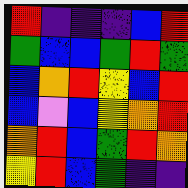[["red", "indigo", "indigo", "indigo", "blue", "red"], ["green", "blue", "blue", "green", "red", "green"], ["blue", "orange", "red", "yellow", "blue", "red"], ["blue", "violet", "blue", "yellow", "orange", "red"], ["orange", "red", "blue", "green", "red", "orange"], ["yellow", "red", "blue", "green", "indigo", "indigo"]]